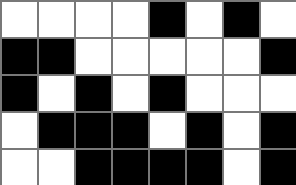[["white", "white", "white", "white", "black", "white", "black", "white"], ["black", "black", "white", "white", "white", "white", "white", "black"], ["black", "white", "black", "white", "black", "white", "white", "white"], ["white", "black", "black", "black", "white", "black", "white", "black"], ["white", "white", "black", "black", "black", "black", "white", "black"]]